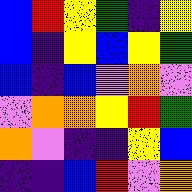[["blue", "red", "yellow", "green", "indigo", "yellow"], ["blue", "indigo", "yellow", "blue", "yellow", "green"], ["blue", "indigo", "blue", "violet", "orange", "violet"], ["violet", "orange", "orange", "yellow", "red", "green"], ["orange", "violet", "indigo", "indigo", "yellow", "blue"], ["indigo", "indigo", "blue", "red", "violet", "orange"]]